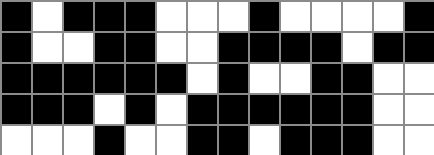[["black", "white", "black", "black", "black", "white", "white", "white", "black", "white", "white", "white", "white", "black"], ["black", "white", "white", "black", "black", "white", "white", "black", "black", "black", "black", "white", "black", "black"], ["black", "black", "black", "black", "black", "black", "white", "black", "white", "white", "black", "black", "white", "white"], ["black", "black", "black", "white", "black", "white", "black", "black", "black", "black", "black", "black", "white", "white"], ["white", "white", "white", "black", "white", "white", "black", "black", "white", "black", "black", "black", "white", "white"]]